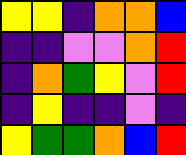[["yellow", "yellow", "indigo", "orange", "orange", "blue"], ["indigo", "indigo", "violet", "violet", "orange", "red"], ["indigo", "orange", "green", "yellow", "violet", "red"], ["indigo", "yellow", "indigo", "indigo", "violet", "indigo"], ["yellow", "green", "green", "orange", "blue", "red"]]